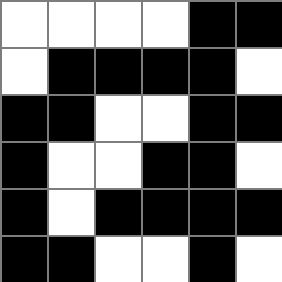[["white", "white", "white", "white", "black", "black"], ["white", "black", "black", "black", "black", "white"], ["black", "black", "white", "white", "black", "black"], ["black", "white", "white", "black", "black", "white"], ["black", "white", "black", "black", "black", "black"], ["black", "black", "white", "white", "black", "white"]]